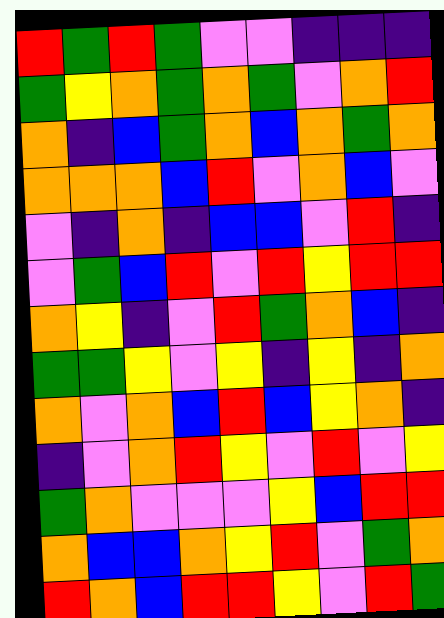[["red", "green", "red", "green", "violet", "violet", "indigo", "indigo", "indigo"], ["green", "yellow", "orange", "green", "orange", "green", "violet", "orange", "red"], ["orange", "indigo", "blue", "green", "orange", "blue", "orange", "green", "orange"], ["orange", "orange", "orange", "blue", "red", "violet", "orange", "blue", "violet"], ["violet", "indigo", "orange", "indigo", "blue", "blue", "violet", "red", "indigo"], ["violet", "green", "blue", "red", "violet", "red", "yellow", "red", "red"], ["orange", "yellow", "indigo", "violet", "red", "green", "orange", "blue", "indigo"], ["green", "green", "yellow", "violet", "yellow", "indigo", "yellow", "indigo", "orange"], ["orange", "violet", "orange", "blue", "red", "blue", "yellow", "orange", "indigo"], ["indigo", "violet", "orange", "red", "yellow", "violet", "red", "violet", "yellow"], ["green", "orange", "violet", "violet", "violet", "yellow", "blue", "red", "red"], ["orange", "blue", "blue", "orange", "yellow", "red", "violet", "green", "orange"], ["red", "orange", "blue", "red", "red", "yellow", "violet", "red", "green"]]